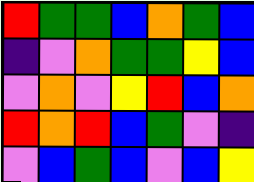[["red", "green", "green", "blue", "orange", "green", "blue"], ["indigo", "violet", "orange", "green", "green", "yellow", "blue"], ["violet", "orange", "violet", "yellow", "red", "blue", "orange"], ["red", "orange", "red", "blue", "green", "violet", "indigo"], ["violet", "blue", "green", "blue", "violet", "blue", "yellow"]]